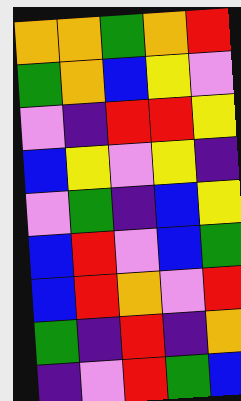[["orange", "orange", "green", "orange", "red"], ["green", "orange", "blue", "yellow", "violet"], ["violet", "indigo", "red", "red", "yellow"], ["blue", "yellow", "violet", "yellow", "indigo"], ["violet", "green", "indigo", "blue", "yellow"], ["blue", "red", "violet", "blue", "green"], ["blue", "red", "orange", "violet", "red"], ["green", "indigo", "red", "indigo", "orange"], ["indigo", "violet", "red", "green", "blue"]]